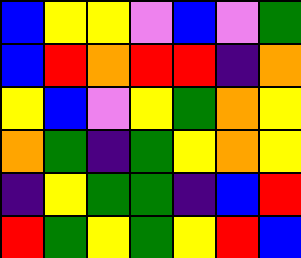[["blue", "yellow", "yellow", "violet", "blue", "violet", "green"], ["blue", "red", "orange", "red", "red", "indigo", "orange"], ["yellow", "blue", "violet", "yellow", "green", "orange", "yellow"], ["orange", "green", "indigo", "green", "yellow", "orange", "yellow"], ["indigo", "yellow", "green", "green", "indigo", "blue", "red"], ["red", "green", "yellow", "green", "yellow", "red", "blue"]]